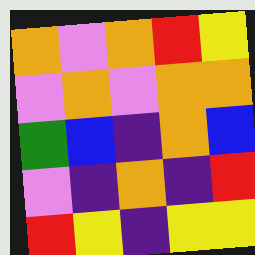[["orange", "violet", "orange", "red", "yellow"], ["violet", "orange", "violet", "orange", "orange"], ["green", "blue", "indigo", "orange", "blue"], ["violet", "indigo", "orange", "indigo", "red"], ["red", "yellow", "indigo", "yellow", "yellow"]]